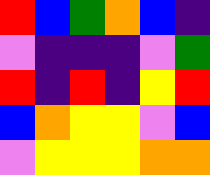[["red", "blue", "green", "orange", "blue", "indigo"], ["violet", "indigo", "indigo", "indigo", "violet", "green"], ["red", "indigo", "red", "indigo", "yellow", "red"], ["blue", "orange", "yellow", "yellow", "violet", "blue"], ["violet", "yellow", "yellow", "yellow", "orange", "orange"]]